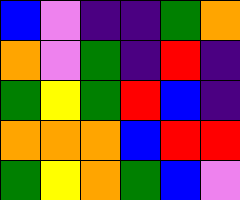[["blue", "violet", "indigo", "indigo", "green", "orange"], ["orange", "violet", "green", "indigo", "red", "indigo"], ["green", "yellow", "green", "red", "blue", "indigo"], ["orange", "orange", "orange", "blue", "red", "red"], ["green", "yellow", "orange", "green", "blue", "violet"]]